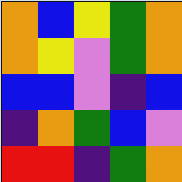[["orange", "blue", "yellow", "green", "orange"], ["orange", "yellow", "violet", "green", "orange"], ["blue", "blue", "violet", "indigo", "blue"], ["indigo", "orange", "green", "blue", "violet"], ["red", "red", "indigo", "green", "orange"]]